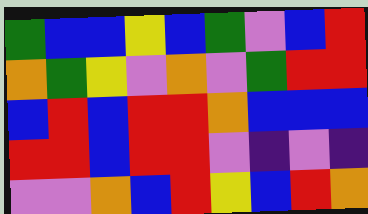[["green", "blue", "blue", "yellow", "blue", "green", "violet", "blue", "red"], ["orange", "green", "yellow", "violet", "orange", "violet", "green", "red", "red"], ["blue", "red", "blue", "red", "red", "orange", "blue", "blue", "blue"], ["red", "red", "blue", "red", "red", "violet", "indigo", "violet", "indigo"], ["violet", "violet", "orange", "blue", "red", "yellow", "blue", "red", "orange"]]